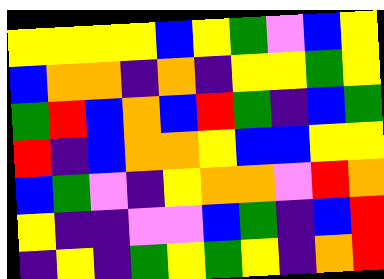[["yellow", "yellow", "yellow", "yellow", "blue", "yellow", "green", "violet", "blue", "yellow"], ["blue", "orange", "orange", "indigo", "orange", "indigo", "yellow", "yellow", "green", "yellow"], ["green", "red", "blue", "orange", "blue", "red", "green", "indigo", "blue", "green"], ["red", "indigo", "blue", "orange", "orange", "yellow", "blue", "blue", "yellow", "yellow"], ["blue", "green", "violet", "indigo", "yellow", "orange", "orange", "violet", "red", "orange"], ["yellow", "indigo", "indigo", "violet", "violet", "blue", "green", "indigo", "blue", "red"], ["indigo", "yellow", "indigo", "green", "yellow", "green", "yellow", "indigo", "orange", "red"]]